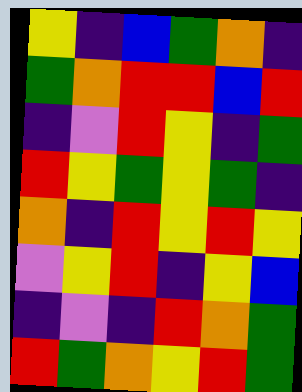[["yellow", "indigo", "blue", "green", "orange", "indigo"], ["green", "orange", "red", "red", "blue", "red"], ["indigo", "violet", "red", "yellow", "indigo", "green"], ["red", "yellow", "green", "yellow", "green", "indigo"], ["orange", "indigo", "red", "yellow", "red", "yellow"], ["violet", "yellow", "red", "indigo", "yellow", "blue"], ["indigo", "violet", "indigo", "red", "orange", "green"], ["red", "green", "orange", "yellow", "red", "green"]]